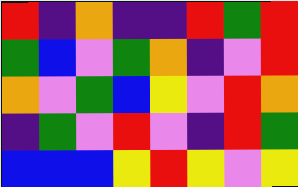[["red", "indigo", "orange", "indigo", "indigo", "red", "green", "red"], ["green", "blue", "violet", "green", "orange", "indigo", "violet", "red"], ["orange", "violet", "green", "blue", "yellow", "violet", "red", "orange"], ["indigo", "green", "violet", "red", "violet", "indigo", "red", "green"], ["blue", "blue", "blue", "yellow", "red", "yellow", "violet", "yellow"]]